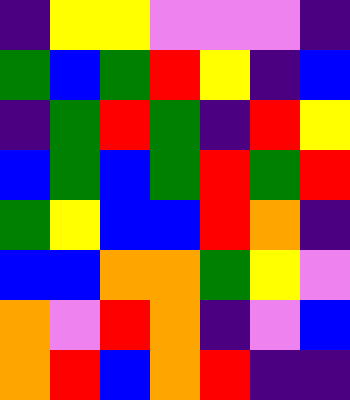[["indigo", "yellow", "yellow", "violet", "violet", "violet", "indigo"], ["green", "blue", "green", "red", "yellow", "indigo", "blue"], ["indigo", "green", "red", "green", "indigo", "red", "yellow"], ["blue", "green", "blue", "green", "red", "green", "red"], ["green", "yellow", "blue", "blue", "red", "orange", "indigo"], ["blue", "blue", "orange", "orange", "green", "yellow", "violet"], ["orange", "violet", "red", "orange", "indigo", "violet", "blue"], ["orange", "red", "blue", "orange", "red", "indigo", "indigo"]]